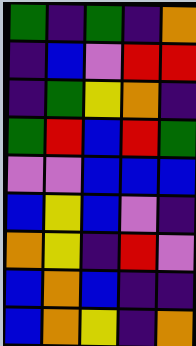[["green", "indigo", "green", "indigo", "orange"], ["indigo", "blue", "violet", "red", "red"], ["indigo", "green", "yellow", "orange", "indigo"], ["green", "red", "blue", "red", "green"], ["violet", "violet", "blue", "blue", "blue"], ["blue", "yellow", "blue", "violet", "indigo"], ["orange", "yellow", "indigo", "red", "violet"], ["blue", "orange", "blue", "indigo", "indigo"], ["blue", "orange", "yellow", "indigo", "orange"]]